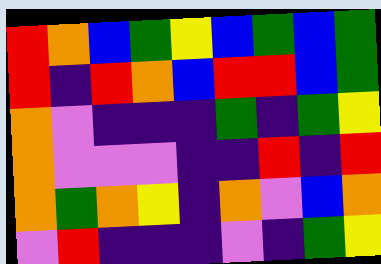[["red", "orange", "blue", "green", "yellow", "blue", "green", "blue", "green"], ["red", "indigo", "red", "orange", "blue", "red", "red", "blue", "green"], ["orange", "violet", "indigo", "indigo", "indigo", "green", "indigo", "green", "yellow"], ["orange", "violet", "violet", "violet", "indigo", "indigo", "red", "indigo", "red"], ["orange", "green", "orange", "yellow", "indigo", "orange", "violet", "blue", "orange"], ["violet", "red", "indigo", "indigo", "indigo", "violet", "indigo", "green", "yellow"]]